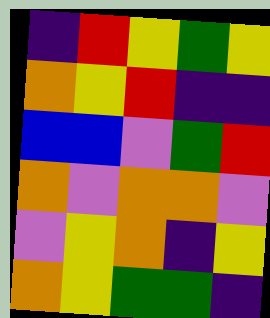[["indigo", "red", "yellow", "green", "yellow"], ["orange", "yellow", "red", "indigo", "indigo"], ["blue", "blue", "violet", "green", "red"], ["orange", "violet", "orange", "orange", "violet"], ["violet", "yellow", "orange", "indigo", "yellow"], ["orange", "yellow", "green", "green", "indigo"]]